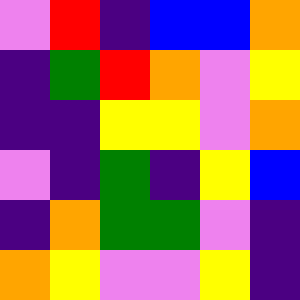[["violet", "red", "indigo", "blue", "blue", "orange"], ["indigo", "green", "red", "orange", "violet", "yellow"], ["indigo", "indigo", "yellow", "yellow", "violet", "orange"], ["violet", "indigo", "green", "indigo", "yellow", "blue"], ["indigo", "orange", "green", "green", "violet", "indigo"], ["orange", "yellow", "violet", "violet", "yellow", "indigo"]]